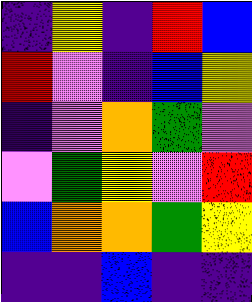[["indigo", "yellow", "indigo", "red", "blue"], ["red", "violet", "indigo", "blue", "yellow"], ["indigo", "violet", "orange", "green", "violet"], ["violet", "green", "yellow", "violet", "red"], ["blue", "orange", "orange", "green", "yellow"], ["indigo", "indigo", "blue", "indigo", "indigo"]]